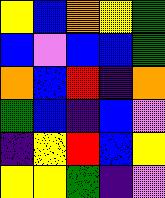[["yellow", "blue", "orange", "yellow", "green"], ["blue", "violet", "blue", "blue", "green"], ["orange", "blue", "red", "indigo", "orange"], ["green", "blue", "indigo", "blue", "violet"], ["indigo", "yellow", "red", "blue", "yellow"], ["yellow", "yellow", "green", "indigo", "violet"]]